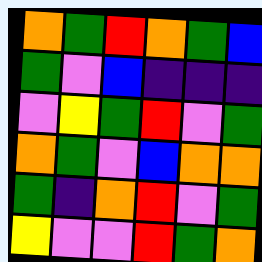[["orange", "green", "red", "orange", "green", "blue"], ["green", "violet", "blue", "indigo", "indigo", "indigo"], ["violet", "yellow", "green", "red", "violet", "green"], ["orange", "green", "violet", "blue", "orange", "orange"], ["green", "indigo", "orange", "red", "violet", "green"], ["yellow", "violet", "violet", "red", "green", "orange"]]